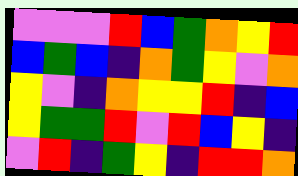[["violet", "violet", "violet", "red", "blue", "green", "orange", "yellow", "red"], ["blue", "green", "blue", "indigo", "orange", "green", "yellow", "violet", "orange"], ["yellow", "violet", "indigo", "orange", "yellow", "yellow", "red", "indigo", "blue"], ["yellow", "green", "green", "red", "violet", "red", "blue", "yellow", "indigo"], ["violet", "red", "indigo", "green", "yellow", "indigo", "red", "red", "orange"]]